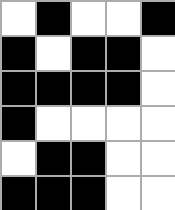[["white", "black", "white", "white", "black"], ["black", "white", "black", "black", "white"], ["black", "black", "black", "black", "white"], ["black", "white", "white", "white", "white"], ["white", "black", "black", "white", "white"], ["black", "black", "black", "white", "white"]]